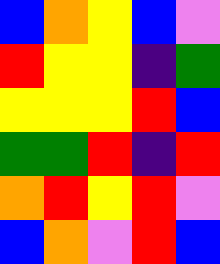[["blue", "orange", "yellow", "blue", "violet"], ["red", "yellow", "yellow", "indigo", "green"], ["yellow", "yellow", "yellow", "red", "blue"], ["green", "green", "red", "indigo", "red"], ["orange", "red", "yellow", "red", "violet"], ["blue", "orange", "violet", "red", "blue"]]